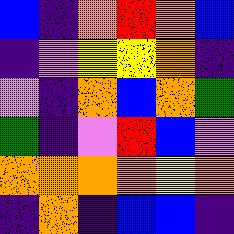[["blue", "indigo", "orange", "red", "orange", "blue"], ["indigo", "violet", "yellow", "yellow", "orange", "indigo"], ["violet", "indigo", "orange", "blue", "orange", "green"], ["green", "indigo", "violet", "red", "blue", "violet"], ["orange", "orange", "orange", "orange", "yellow", "orange"], ["indigo", "orange", "indigo", "blue", "blue", "indigo"]]